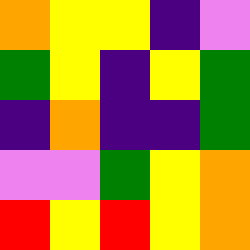[["orange", "yellow", "yellow", "indigo", "violet"], ["green", "yellow", "indigo", "yellow", "green"], ["indigo", "orange", "indigo", "indigo", "green"], ["violet", "violet", "green", "yellow", "orange"], ["red", "yellow", "red", "yellow", "orange"]]